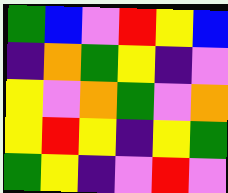[["green", "blue", "violet", "red", "yellow", "blue"], ["indigo", "orange", "green", "yellow", "indigo", "violet"], ["yellow", "violet", "orange", "green", "violet", "orange"], ["yellow", "red", "yellow", "indigo", "yellow", "green"], ["green", "yellow", "indigo", "violet", "red", "violet"]]